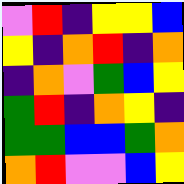[["violet", "red", "indigo", "yellow", "yellow", "blue"], ["yellow", "indigo", "orange", "red", "indigo", "orange"], ["indigo", "orange", "violet", "green", "blue", "yellow"], ["green", "red", "indigo", "orange", "yellow", "indigo"], ["green", "green", "blue", "blue", "green", "orange"], ["orange", "red", "violet", "violet", "blue", "yellow"]]